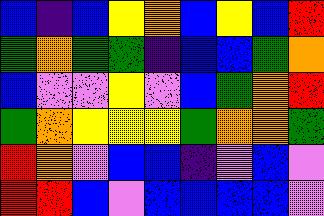[["blue", "indigo", "blue", "yellow", "orange", "blue", "yellow", "blue", "red"], ["green", "orange", "green", "green", "indigo", "blue", "blue", "green", "orange"], ["blue", "violet", "violet", "yellow", "violet", "blue", "green", "orange", "red"], ["green", "orange", "yellow", "yellow", "yellow", "green", "orange", "orange", "green"], ["red", "orange", "violet", "blue", "blue", "indigo", "violet", "blue", "violet"], ["red", "red", "blue", "violet", "blue", "blue", "blue", "blue", "violet"]]